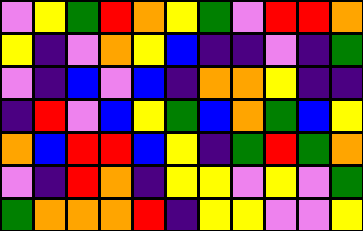[["violet", "yellow", "green", "red", "orange", "yellow", "green", "violet", "red", "red", "orange"], ["yellow", "indigo", "violet", "orange", "yellow", "blue", "indigo", "indigo", "violet", "indigo", "green"], ["violet", "indigo", "blue", "violet", "blue", "indigo", "orange", "orange", "yellow", "indigo", "indigo"], ["indigo", "red", "violet", "blue", "yellow", "green", "blue", "orange", "green", "blue", "yellow"], ["orange", "blue", "red", "red", "blue", "yellow", "indigo", "green", "red", "green", "orange"], ["violet", "indigo", "red", "orange", "indigo", "yellow", "yellow", "violet", "yellow", "violet", "green"], ["green", "orange", "orange", "orange", "red", "indigo", "yellow", "yellow", "violet", "violet", "yellow"]]